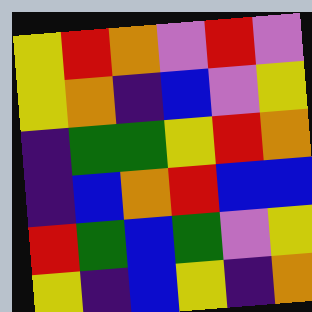[["yellow", "red", "orange", "violet", "red", "violet"], ["yellow", "orange", "indigo", "blue", "violet", "yellow"], ["indigo", "green", "green", "yellow", "red", "orange"], ["indigo", "blue", "orange", "red", "blue", "blue"], ["red", "green", "blue", "green", "violet", "yellow"], ["yellow", "indigo", "blue", "yellow", "indigo", "orange"]]